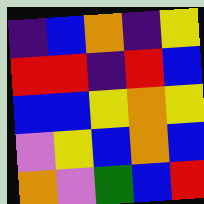[["indigo", "blue", "orange", "indigo", "yellow"], ["red", "red", "indigo", "red", "blue"], ["blue", "blue", "yellow", "orange", "yellow"], ["violet", "yellow", "blue", "orange", "blue"], ["orange", "violet", "green", "blue", "red"]]